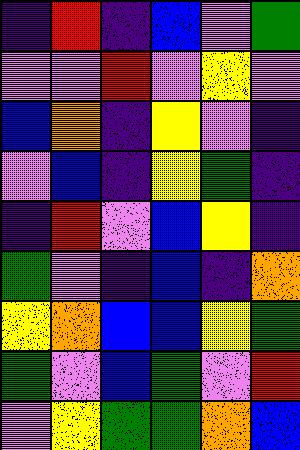[["indigo", "red", "indigo", "blue", "violet", "green"], ["violet", "violet", "red", "violet", "yellow", "violet"], ["blue", "orange", "indigo", "yellow", "violet", "indigo"], ["violet", "blue", "indigo", "yellow", "green", "indigo"], ["indigo", "red", "violet", "blue", "yellow", "indigo"], ["green", "violet", "indigo", "blue", "indigo", "orange"], ["yellow", "orange", "blue", "blue", "yellow", "green"], ["green", "violet", "blue", "green", "violet", "red"], ["violet", "yellow", "green", "green", "orange", "blue"]]